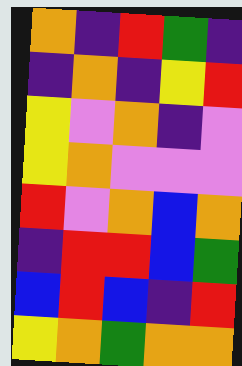[["orange", "indigo", "red", "green", "indigo"], ["indigo", "orange", "indigo", "yellow", "red"], ["yellow", "violet", "orange", "indigo", "violet"], ["yellow", "orange", "violet", "violet", "violet"], ["red", "violet", "orange", "blue", "orange"], ["indigo", "red", "red", "blue", "green"], ["blue", "red", "blue", "indigo", "red"], ["yellow", "orange", "green", "orange", "orange"]]